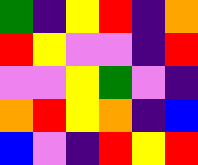[["green", "indigo", "yellow", "red", "indigo", "orange"], ["red", "yellow", "violet", "violet", "indigo", "red"], ["violet", "violet", "yellow", "green", "violet", "indigo"], ["orange", "red", "yellow", "orange", "indigo", "blue"], ["blue", "violet", "indigo", "red", "yellow", "red"]]